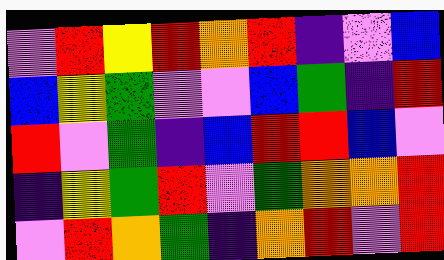[["violet", "red", "yellow", "red", "orange", "red", "indigo", "violet", "blue"], ["blue", "yellow", "green", "violet", "violet", "blue", "green", "indigo", "red"], ["red", "violet", "green", "indigo", "blue", "red", "red", "blue", "violet"], ["indigo", "yellow", "green", "red", "violet", "green", "orange", "orange", "red"], ["violet", "red", "orange", "green", "indigo", "orange", "red", "violet", "red"]]